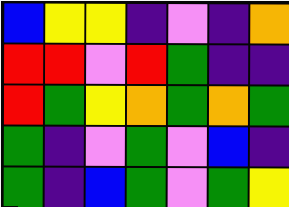[["blue", "yellow", "yellow", "indigo", "violet", "indigo", "orange"], ["red", "red", "violet", "red", "green", "indigo", "indigo"], ["red", "green", "yellow", "orange", "green", "orange", "green"], ["green", "indigo", "violet", "green", "violet", "blue", "indigo"], ["green", "indigo", "blue", "green", "violet", "green", "yellow"]]